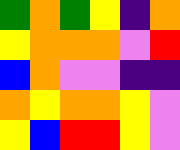[["green", "orange", "green", "yellow", "indigo", "orange"], ["yellow", "orange", "orange", "orange", "violet", "red"], ["blue", "orange", "violet", "violet", "indigo", "indigo"], ["orange", "yellow", "orange", "orange", "yellow", "violet"], ["yellow", "blue", "red", "red", "yellow", "violet"]]